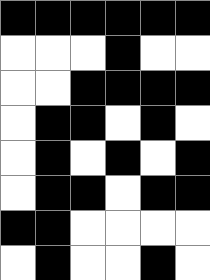[["black", "black", "black", "black", "black", "black"], ["white", "white", "white", "black", "white", "white"], ["white", "white", "black", "black", "black", "black"], ["white", "black", "black", "white", "black", "white"], ["white", "black", "white", "black", "white", "black"], ["white", "black", "black", "white", "black", "black"], ["black", "black", "white", "white", "white", "white"], ["white", "black", "white", "white", "black", "white"]]